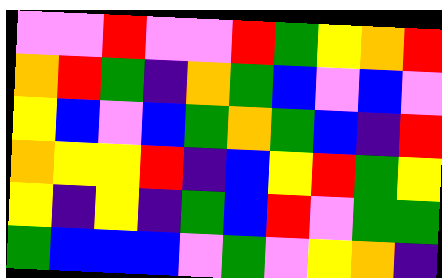[["violet", "violet", "red", "violet", "violet", "red", "green", "yellow", "orange", "red"], ["orange", "red", "green", "indigo", "orange", "green", "blue", "violet", "blue", "violet"], ["yellow", "blue", "violet", "blue", "green", "orange", "green", "blue", "indigo", "red"], ["orange", "yellow", "yellow", "red", "indigo", "blue", "yellow", "red", "green", "yellow"], ["yellow", "indigo", "yellow", "indigo", "green", "blue", "red", "violet", "green", "green"], ["green", "blue", "blue", "blue", "violet", "green", "violet", "yellow", "orange", "indigo"]]